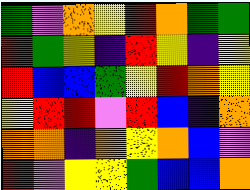[["green", "violet", "orange", "yellow", "red", "orange", "green", "green"], ["red", "green", "yellow", "indigo", "red", "yellow", "indigo", "yellow"], ["red", "blue", "blue", "green", "yellow", "red", "orange", "yellow"], ["yellow", "red", "red", "violet", "red", "blue", "indigo", "orange"], ["orange", "orange", "indigo", "orange", "yellow", "orange", "blue", "violet"], ["red", "violet", "yellow", "yellow", "green", "blue", "blue", "orange"]]